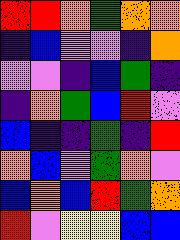[["red", "red", "orange", "green", "orange", "orange"], ["indigo", "blue", "violet", "violet", "indigo", "orange"], ["violet", "violet", "indigo", "blue", "green", "indigo"], ["indigo", "orange", "green", "blue", "red", "violet"], ["blue", "indigo", "indigo", "green", "indigo", "red"], ["orange", "blue", "violet", "green", "orange", "violet"], ["blue", "orange", "blue", "red", "green", "orange"], ["red", "violet", "yellow", "yellow", "blue", "blue"]]